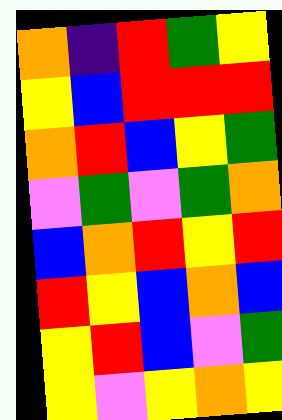[["orange", "indigo", "red", "green", "yellow"], ["yellow", "blue", "red", "red", "red"], ["orange", "red", "blue", "yellow", "green"], ["violet", "green", "violet", "green", "orange"], ["blue", "orange", "red", "yellow", "red"], ["red", "yellow", "blue", "orange", "blue"], ["yellow", "red", "blue", "violet", "green"], ["yellow", "violet", "yellow", "orange", "yellow"]]